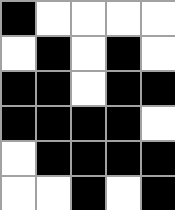[["black", "white", "white", "white", "white"], ["white", "black", "white", "black", "white"], ["black", "black", "white", "black", "black"], ["black", "black", "black", "black", "white"], ["white", "black", "black", "black", "black"], ["white", "white", "black", "white", "black"]]